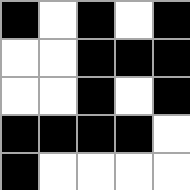[["black", "white", "black", "white", "black"], ["white", "white", "black", "black", "black"], ["white", "white", "black", "white", "black"], ["black", "black", "black", "black", "white"], ["black", "white", "white", "white", "white"]]